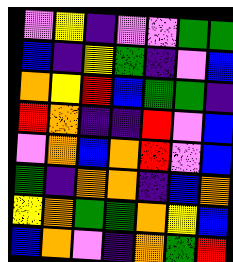[["violet", "yellow", "indigo", "violet", "violet", "green", "green"], ["blue", "indigo", "yellow", "green", "indigo", "violet", "blue"], ["orange", "yellow", "red", "blue", "green", "green", "indigo"], ["red", "orange", "indigo", "indigo", "red", "violet", "blue"], ["violet", "orange", "blue", "orange", "red", "violet", "blue"], ["green", "indigo", "orange", "orange", "indigo", "blue", "orange"], ["yellow", "orange", "green", "green", "orange", "yellow", "blue"], ["blue", "orange", "violet", "indigo", "orange", "green", "red"]]